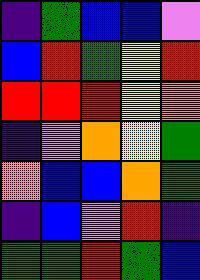[["indigo", "green", "blue", "blue", "violet"], ["blue", "red", "green", "yellow", "red"], ["red", "red", "red", "yellow", "orange"], ["indigo", "violet", "orange", "yellow", "green"], ["orange", "blue", "blue", "orange", "green"], ["indigo", "blue", "violet", "red", "indigo"], ["green", "green", "red", "green", "blue"]]